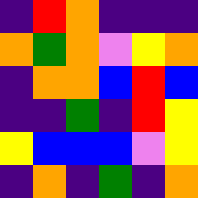[["indigo", "red", "orange", "indigo", "indigo", "indigo"], ["orange", "green", "orange", "violet", "yellow", "orange"], ["indigo", "orange", "orange", "blue", "red", "blue"], ["indigo", "indigo", "green", "indigo", "red", "yellow"], ["yellow", "blue", "blue", "blue", "violet", "yellow"], ["indigo", "orange", "indigo", "green", "indigo", "orange"]]